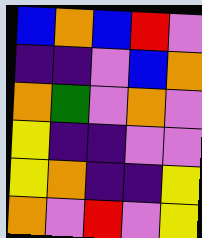[["blue", "orange", "blue", "red", "violet"], ["indigo", "indigo", "violet", "blue", "orange"], ["orange", "green", "violet", "orange", "violet"], ["yellow", "indigo", "indigo", "violet", "violet"], ["yellow", "orange", "indigo", "indigo", "yellow"], ["orange", "violet", "red", "violet", "yellow"]]